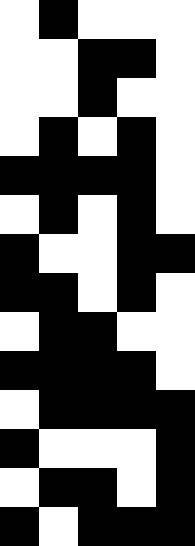[["white", "black", "white", "white", "white"], ["white", "white", "black", "black", "white"], ["white", "white", "black", "white", "white"], ["white", "black", "white", "black", "white"], ["black", "black", "black", "black", "white"], ["white", "black", "white", "black", "white"], ["black", "white", "white", "black", "black"], ["black", "black", "white", "black", "white"], ["white", "black", "black", "white", "white"], ["black", "black", "black", "black", "white"], ["white", "black", "black", "black", "black"], ["black", "white", "white", "white", "black"], ["white", "black", "black", "white", "black"], ["black", "white", "black", "black", "black"]]